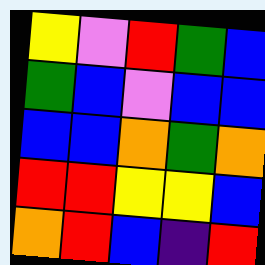[["yellow", "violet", "red", "green", "blue"], ["green", "blue", "violet", "blue", "blue"], ["blue", "blue", "orange", "green", "orange"], ["red", "red", "yellow", "yellow", "blue"], ["orange", "red", "blue", "indigo", "red"]]